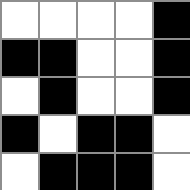[["white", "white", "white", "white", "black"], ["black", "black", "white", "white", "black"], ["white", "black", "white", "white", "black"], ["black", "white", "black", "black", "white"], ["white", "black", "black", "black", "white"]]